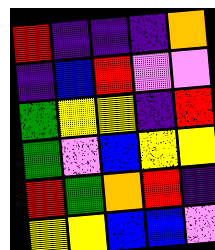[["red", "indigo", "indigo", "indigo", "orange"], ["indigo", "blue", "red", "violet", "violet"], ["green", "yellow", "yellow", "indigo", "red"], ["green", "violet", "blue", "yellow", "yellow"], ["red", "green", "orange", "red", "indigo"], ["yellow", "yellow", "blue", "blue", "violet"]]